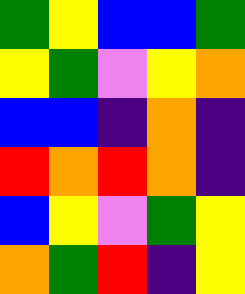[["green", "yellow", "blue", "blue", "green"], ["yellow", "green", "violet", "yellow", "orange"], ["blue", "blue", "indigo", "orange", "indigo"], ["red", "orange", "red", "orange", "indigo"], ["blue", "yellow", "violet", "green", "yellow"], ["orange", "green", "red", "indigo", "yellow"]]